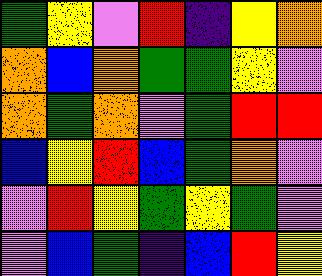[["green", "yellow", "violet", "red", "indigo", "yellow", "orange"], ["orange", "blue", "orange", "green", "green", "yellow", "violet"], ["orange", "green", "orange", "violet", "green", "red", "red"], ["blue", "yellow", "red", "blue", "green", "orange", "violet"], ["violet", "red", "yellow", "green", "yellow", "green", "violet"], ["violet", "blue", "green", "indigo", "blue", "red", "yellow"]]